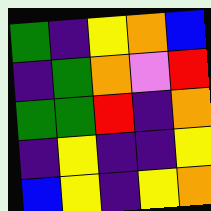[["green", "indigo", "yellow", "orange", "blue"], ["indigo", "green", "orange", "violet", "red"], ["green", "green", "red", "indigo", "orange"], ["indigo", "yellow", "indigo", "indigo", "yellow"], ["blue", "yellow", "indigo", "yellow", "orange"]]